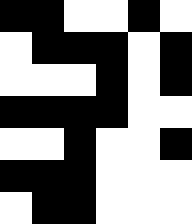[["black", "black", "white", "white", "black", "white"], ["white", "black", "black", "black", "white", "black"], ["white", "white", "white", "black", "white", "black"], ["black", "black", "black", "black", "white", "white"], ["white", "white", "black", "white", "white", "black"], ["black", "black", "black", "white", "white", "white"], ["white", "black", "black", "white", "white", "white"]]